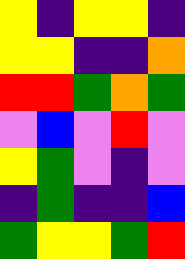[["yellow", "indigo", "yellow", "yellow", "indigo"], ["yellow", "yellow", "indigo", "indigo", "orange"], ["red", "red", "green", "orange", "green"], ["violet", "blue", "violet", "red", "violet"], ["yellow", "green", "violet", "indigo", "violet"], ["indigo", "green", "indigo", "indigo", "blue"], ["green", "yellow", "yellow", "green", "red"]]